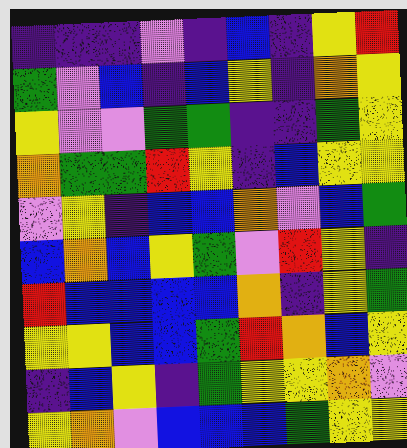[["indigo", "indigo", "indigo", "violet", "indigo", "blue", "indigo", "yellow", "red"], ["green", "violet", "blue", "indigo", "blue", "yellow", "indigo", "orange", "yellow"], ["yellow", "violet", "violet", "green", "green", "indigo", "indigo", "green", "yellow"], ["orange", "green", "green", "red", "yellow", "indigo", "blue", "yellow", "yellow"], ["violet", "yellow", "indigo", "blue", "blue", "orange", "violet", "blue", "green"], ["blue", "orange", "blue", "yellow", "green", "violet", "red", "yellow", "indigo"], ["red", "blue", "blue", "blue", "blue", "orange", "indigo", "yellow", "green"], ["yellow", "yellow", "blue", "blue", "green", "red", "orange", "blue", "yellow"], ["indigo", "blue", "yellow", "indigo", "green", "yellow", "yellow", "orange", "violet"], ["yellow", "orange", "violet", "blue", "blue", "blue", "green", "yellow", "yellow"]]